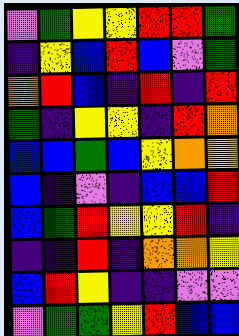[["violet", "green", "yellow", "yellow", "red", "red", "green"], ["indigo", "yellow", "blue", "red", "blue", "violet", "green"], ["orange", "red", "blue", "indigo", "red", "indigo", "red"], ["green", "indigo", "yellow", "yellow", "indigo", "red", "orange"], ["blue", "blue", "green", "blue", "yellow", "orange", "yellow"], ["blue", "indigo", "violet", "indigo", "blue", "blue", "red"], ["blue", "green", "red", "yellow", "yellow", "red", "indigo"], ["indigo", "indigo", "red", "indigo", "orange", "orange", "yellow"], ["blue", "red", "yellow", "indigo", "indigo", "violet", "violet"], ["violet", "green", "green", "yellow", "red", "blue", "blue"]]